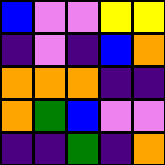[["blue", "violet", "violet", "yellow", "yellow"], ["indigo", "violet", "indigo", "blue", "orange"], ["orange", "orange", "orange", "indigo", "indigo"], ["orange", "green", "blue", "violet", "violet"], ["indigo", "indigo", "green", "indigo", "orange"]]